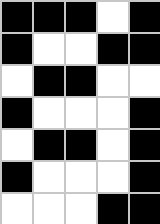[["black", "black", "black", "white", "black"], ["black", "white", "white", "black", "black"], ["white", "black", "black", "white", "white"], ["black", "white", "white", "white", "black"], ["white", "black", "black", "white", "black"], ["black", "white", "white", "white", "black"], ["white", "white", "white", "black", "black"]]